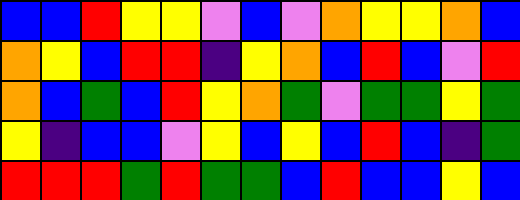[["blue", "blue", "red", "yellow", "yellow", "violet", "blue", "violet", "orange", "yellow", "yellow", "orange", "blue"], ["orange", "yellow", "blue", "red", "red", "indigo", "yellow", "orange", "blue", "red", "blue", "violet", "red"], ["orange", "blue", "green", "blue", "red", "yellow", "orange", "green", "violet", "green", "green", "yellow", "green"], ["yellow", "indigo", "blue", "blue", "violet", "yellow", "blue", "yellow", "blue", "red", "blue", "indigo", "green"], ["red", "red", "red", "green", "red", "green", "green", "blue", "red", "blue", "blue", "yellow", "blue"]]